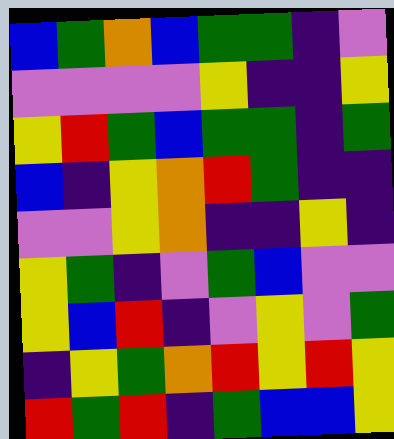[["blue", "green", "orange", "blue", "green", "green", "indigo", "violet"], ["violet", "violet", "violet", "violet", "yellow", "indigo", "indigo", "yellow"], ["yellow", "red", "green", "blue", "green", "green", "indigo", "green"], ["blue", "indigo", "yellow", "orange", "red", "green", "indigo", "indigo"], ["violet", "violet", "yellow", "orange", "indigo", "indigo", "yellow", "indigo"], ["yellow", "green", "indigo", "violet", "green", "blue", "violet", "violet"], ["yellow", "blue", "red", "indigo", "violet", "yellow", "violet", "green"], ["indigo", "yellow", "green", "orange", "red", "yellow", "red", "yellow"], ["red", "green", "red", "indigo", "green", "blue", "blue", "yellow"]]